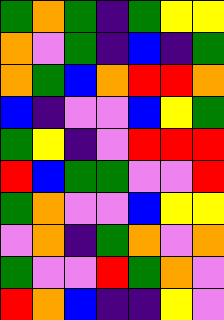[["green", "orange", "green", "indigo", "green", "yellow", "yellow"], ["orange", "violet", "green", "indigo", "blue", "indigo", "green"], ["orange", "green", "blue", "orange", "red", "red", "orange"], ["blue", "indigo", "violet", "violet", "blue", "yellow", "green"], ["green", "yellow", "indigo", "violet", "red", "red", "red"], ["red", "blue", "green", "green", "violet", "violet", "red"], ["green", "orange", "violet", "violet", "blue", "yellow", "yellow"], ["violet", "orange", "indigo", "green", "orange", "violet", "orange"], ["green", "violet", "violet", "red", "green", "orange", "violet"], ["red", "orange", "blue", "indigo", "indigo", "yellow", "violet"]]